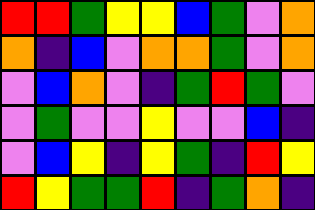[["red", "red", "green", "yellow", "yellow", "blue", "green", "violet", "orange"], ["orange", "indigo", "blue", "violet", "orange", "orange", "green", "violet", "orange"], ["violet", "blue", "orange", "violet", "indigo", "green", "red", "green", "violet"], ["violet", "green", "violet", "violet", "yellow", "violet", "violet", "blue", "indigo"], ["violet", "blue", "yellow", "indigo", "yellow", "green", "indigo", "red", "yellow"], ["red", "yellow", "green", "green", "red", "indigo", "green", "orange", "indigo"]]